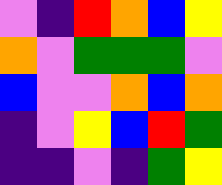[["violet", "indigo", "red", "orange", "blue", "yellow"], ["orange", "violet", "green", "green", "green", "violet"], ["blue", "violet", "violet", "orange", "blue", "orange"], ["indigo", "violet", "yellow", "blue", "red", "green"], ["indigo", "indigo", "violet", "indigo", "green", "yellow"]]